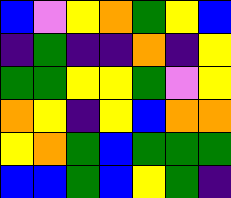[["blue", "violet", "yellow", "orange", "green", "yellow", "blue"], ["indigo", "green", "indigo", "indigo", "orange", "indigo", "yellow"], ["green", "green", "yellow", "yellow", "green", "violet", "yellow"], ["orange", "yellow", "indigo", "yellow", "blue", "orange", "orange"], ["yellow", "orange", "green", "blue", "green", "green", "green"], ["blue", "blue", "green", "blue", "yellow", "green", "indigo"]]